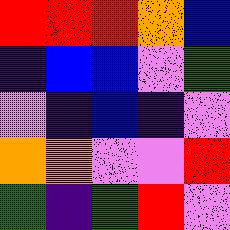[["red", "red", "red", "orange", "blue"], ["indigo", "blue", "blue", "violet", "green"], ["violet", "indigo", "blue", "indigo", "violet"], ["orange", "orange", "violet", "violet", "red"], ["green", "indigo", "green", "red", "violet"]]